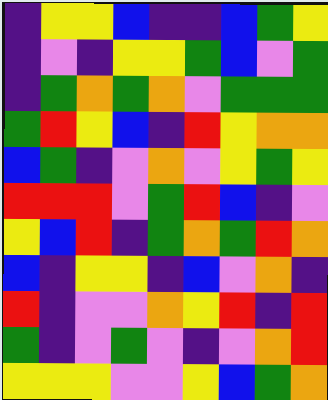[["indigo", "yellow", "yellow", "blue", "indigo", "indigo", "blue", "green", "yellow"], ["indigo", "violet", "indigo", "yellow", "yellow", "green", "blue", "violet", "green"], ["indigo", "green", "orange", "green", "orange", "violet", "green", "green", "green"], ["green", "red", "yellow", "blue", "indigo", "red", "yellow", "orange", "orange"], ["blue", "green", "indigo", "violet", "orange", "violet", "yellow", "green", "yellow"], ["red", "red", "red", "violet", "green", "red", "blue", "indigo", "violet"], ["yellow", "blue", "red", "indigo", "green", "orange", "green", "red", "orange"], ["blue", "indigo", "yellow", "yellow", "indigo", "blue", "violet", "orange", "indigo"], ["red", "indigo", "violet", "violet", "orange", "yellow", "red", "indigo", "red"], ["green", "indigo", "violet", "green", "violet", "indigo", "violet", "orange", "red"], ["yellow", "yellow", "yellow", "violet", "violet", "yellow", "blue", "green", "orange"]]